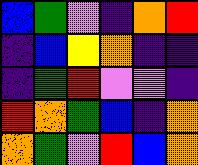[["blue", "green", "violet", "indigo", "orange", "red"], ["indigo", "blue", "yellow", "orange", "indigo", "indigo"], ["indigo", "green", "red", "violet", "violet", "indigo"], ["red", "orange", "green", "blue", "indigo", "orange"], ["orange", "green", "violet", "red", "blue", "orange"]]